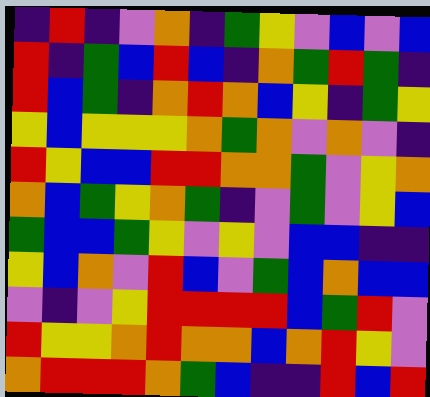[["indigo", "red", "indigo", "violet", "orange", "indigo", "green", "yellow", "violet", "blue", "violet", "blue"], ["red", "indigo", "green", "blue", "red", "blue", "indigo", "orange", "green", "red", "green", "indigo"], ["red", "blue", "green", "indigo", "orange", "red", "orange", "blue", "yellow", "indigo", "green", "yellow"], ["yellow", "blue", "yellow", "yellow", "yellow", "orange", "green", "orange", "violet", "orange", "violet", "indigo"], ["red", "yellow", "blue", "blue", "red", "red", "orange", "orange", "green", "violet", "yellow", "orange"], ["orange", "blue", "green", "yellow", "orange", "green", "indigo", "violet", "green", "violet", "yellow", "blue"], ["green", "blue", "blue", "green", "yellow", "violet", "yellow", "violet", "blue", "blue", "indigo", "indigo"], ["yellow", "blue", "orange", "violet", "red", "blue", "violet", "green", "blue", "orange", "blue", "blue"], ["violet", "indigo", "violet", "yellow", "red", "red", "red", "red", "blue", "green", "red", "violet"], ["red", "yellow", "yellow", "orange", "red", "orange", "orange", "blue", "orange", "red", "yellow", "violet"], ["orange", "red", "red", "red", "orange", "green", "blue", "indigo", "indigo", "red", "blue", "red"]]